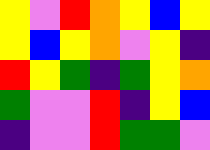[["yellow", "violet", "red", "orange", "yellow", "blue", "yellow"], ["yellow", "blue", "yellow", "orange", "violet", "yellow", "indigo"], ["red", "yellow", "green", "indigo", "green", "yellow", "orange"], ["green", "violet", "violet", "red", "indigo", "yellow", "blue"], ["indigo", "violet", "violet", "red", "green", "green", "violet"]]